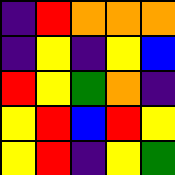[["indigo", "red", "orange", "orange", "orange"], ["indigo", "yellow", "indigo", "yellow", "blue"], ["red", "yellow", "green", "orange", "indigo"], ["yellow", "red", "blue", "red", "yellow"], ["yellow", "red", "indigo", "yellow", "green"]]